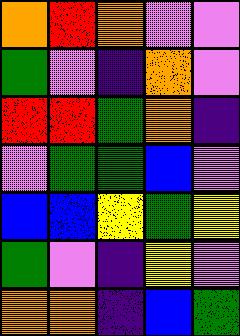[["orange", "red", "orange", "violet", "violet"], ["green", "violet", "indigo", "orange", "violet"], ["red", "red", "green", "orange", "indigo"], ["violet", "green", "green", "blue", "violet"], ["blue", "blue", "yellow", "green", "yellow"], ["green", "violet", "indigo", "yellow", "violet"], ["orange", "orange", "indigo", "blue", "green"]]